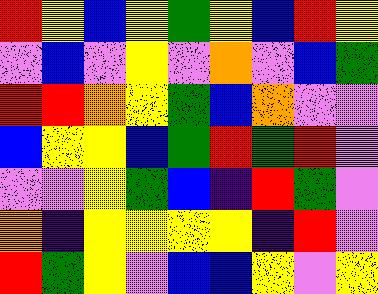[["red", "yellow", "blue", "yellow", "green", "yellow", "blue", "red", "yellow"], ["violet", "blue", "violet", "yellow", "violet", "orange", "violet", "blue", "green"], ["red", "red", "orange", "yellow", "green", "blue", "orange", "violet", "violet"], ["blue", "yellow", "yellow", "blue", "green", "red", "green", "red", "violet"], ["violet", "violet", "yellow", "green", "blue", "indigo", "red", "green", "violet"], ["orange", "indigo", "yellow", "yellow", "yellow", "yellow", "indigo", "red", "violet"], ["red", "green", "yellow", "violet", "blue", "blue", "yellow", "violet", "yellow"]]